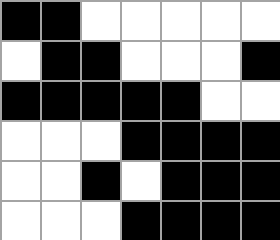[["black", "black", "white", "white", "white", "white", "white"], ["white", "black", "black", "white", "white", "white", "black"], ["black", "black", "black", "black", "black", "white", "white"], ["white", "white", "white", "black", "black", "black", "black"], ["white", "white", "black", "white", "black", "black", "black"], ["white", "white", "white", "black", "black", "black", "black"]]